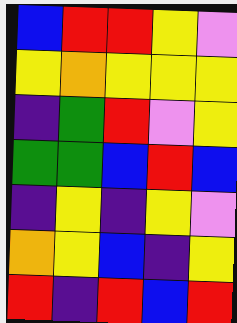[["blue", "red", "red", "yellow", "violet"], ["yellow", "orange", "yellow", "yellow", "yellow"], ["indigo", "green", "red", "violet", "yellow"], ["green", "green", "blue", "red", "blue"], ["indigo", "yellow", "indigo", "yellow", "violet"], ["orange", "yellow", "blue", "indigo", "yellow"], ["red", "indigo", "red", "blue", "red"]]